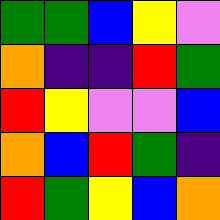[["green", "green", "blue", "yellow", "violet"], ["orange", "indigo", "indigo", "red", "green"], ["red", "yellow", "violet", "violet", "blue"], ["orange", "blue", "red", "green", "indigo"], ["red", "green", "yellow", "blue", "orange"]]